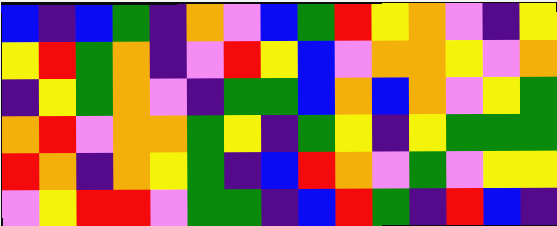[["blue", "indigo", "blue", "green", "indigo", "orange", "violet", "blue", "green", "red", "yellow", "orange", "violet", "indigo", "yellow"], ["yellow", "red", "green", "orange", "indigo", "violet", "red", "yellow", "blue", "violet", "orange", "orange", "yellow", "violet", "orange"], ["indigo", "yellow", "green", "orange", "violet", "indigo", "green", "green", "blue", "orange", "blue", "orange", "violet", "yellow", "green"], ["orange", "red", "violet", "orange", "orange", "green", "yellow", "indigo", "green", "yellow", "indigo", "yellow", "green", "green", "green"], ["red", "orange", "indigo", "orange", "yellow", "green", "indigo", "blue", "red", "orange", "violet", "green", "violet", "yellow", "yellow"], ["violet", "yellow", "red", "red", "violet", "green", "green", "indigo", "blue", "red", "green", "indigo", "red", "blue", "indigo"]]